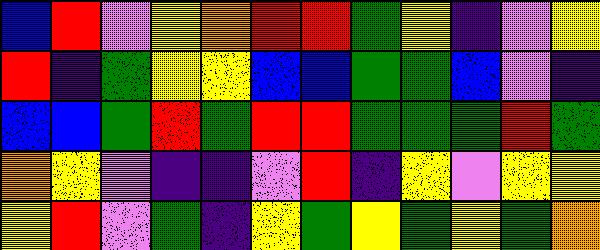[["blue", "red", "violet", "yellow", "orange", "red", "red", "green", "yellow", "indigo", "violet", "yellow"], ["red", "indigo", "green", "yellow", "yellow", "blue", "blue", "green", "green", "blue", "violet", "indigo"], ["blue", "blue", "green", "red", "green", "red", "red", "green", "green", "green", "red", "green"], ["orange", "yellow", "violet", "indigo", "indigo", "violet", "red", "indigo", "yellow", "violet", "yellow", "yellow"], ["yellow", "red", "violet", "green", "indigo", "yellow", "green", "yellow", "green", "yellow", "green", "orange"]]